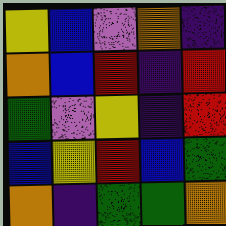[["yellow", "blue", "violet", "orange", "indigo"], ["orange", "blue", "red", "indigo", "red"], ["green", "violet", "yellow", "indigo", "red"], ["blue", "yellow", "red", "blue", "green"], ["orange", "indigo", "green", "green", "orange"]]